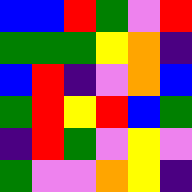[["blue", "blue", "red", "green", "violet", "red"], ["green", "green", "green", "yellow", "orange", "indigo"], ["blue", "red", "indigo", "violet", "orange", "blue"], ["green", "red", "yellow", "red", "blue", "green"], ["indigo", "red", "green", "violet", "yellow", "violet"], ["green", "violet", "violet", "orange", "yellow", "indigo"]]